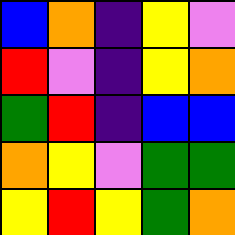[["blue", "orange", "indigo", "yellow", "violet"], ["red", "violet", "indigo", "yellow", "orange"], ["green", "red", "indigo", "blue", "blue"], ["orange", "yellow", "violet", "green", "green"], ["yellow", "red", "yellow", "green", "orange"]]